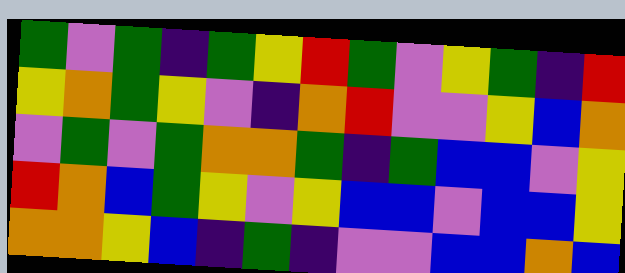[["green", "violet", "green", "indigo", "green", "yellow", "red", "green", "violet", "yellow", "green", "indigo", "red"], ["yellow", "orange", "green", "yellow", "violet", "indigo", "orange", "red", "violet", "violet", "yellow", "blue", "orange"], ["violet", "green", "violet", "green", "orange", "orange", "green", "indigo", "green", "blue", "blue", "violet", "yellow"], ["red", "orange", "blue", "green", "yellow", "violet", "yellow", "blue", "blue", "violet", "blue", "blue", "yellow"], ["orange", "orange", "yellow", "blue", "indigo", "green", "indigo", "violet", "violet", "blue", "blue", "orange", "blue"]]